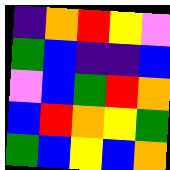[["indigo", "orange", "red", "yellow", "violet"], ["green", "blue", "indigo", "indigo", "blue"], ["violet", "blue", "green", "red", "orange"], ["blue", "red", "orange", "yellow", "green"], ["green", "blue", "yellow", "blue", "orange"]]